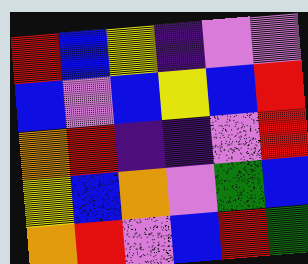[["red", "blue", "yellow", "indigo", "violet", "violet"], ["blue", "violet", "blue", "yellow", "blue", "red"], ["orange", "red", "indigo", "indigo", "violet", "red"], ["yellow", "blue", "orange", "violet", "green", "blue"], ["orange", "red", "violet", "blue", "red", "green"]]